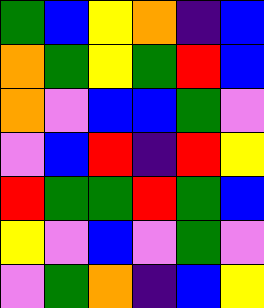[["green", "blue", "yellow", "orange", "indigo", "blue"], ["orange", "green", "yellow", "green", "red", "blue"], ["orange", "violet", "blue", "blue", "green", "violet"], ["violet", "blue", "red", "indigo", "red", "yellow"], ["red", "green", "green", "red", "green", "blue"], ["yellow", "violet", "blue", "violet", "green", "violet"], ["violet", "green", "orange", "indigo", "blue", "yellow"]]